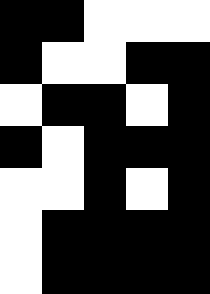[["black", "black", "white", "white", "white"], ["black", "white", "white", "black", "black"], ["white", "black", "black", "white", "black"], ["black", "white", "black", "black", "black"], ["white", "white", "black", "white", "black"], ["white", "black", "black", "black", "black"], ["white", "black", "black", "black", "black"]]